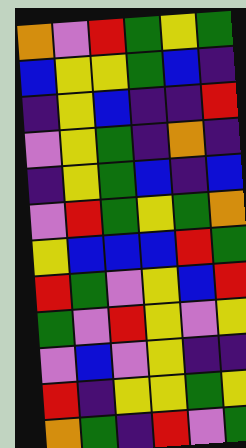[["orange", "violet", "red", "green", "yellow", "green"], ["blue", "yellow", "yellow", "green", "blue", "indigo"], ["indigo", "yellow", "blue", "indigo", "indigo", "red"], ["violet", "yellow", "green", "indigo", "orange", "indigo"], ["indigo", "yellow", "green", "blue", "indigo", "blue"], ["violet", "red", "green", "yellow", "green", "orange"], ["yellow", "blue", "blue", "blue", "red", "green"], ["red", "green", "violet", "yellow", "blue", "red"], ["green", "violet", "red", "yellow", "violet", "yellow"], ["violet", "blue", "violet", "yellow", "indigo", "indigo"], ["red", "indigo", "yellow", "yellow", "green", "yellow"], ["orange", "green", "indigo", "red", "violet", "green"]]